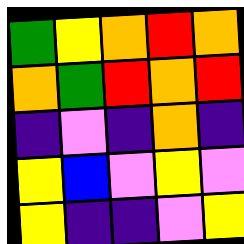[["green", "yellow", "orange", "red", "orange"], ["orange", "green", "red", "orange", "red"], ["indigo", "violet", "indigo", "orange", "indigo"], ["yellow", "blue", "violet", "yellow", "violet"], ["yellow", "indigo", "indigo", "violet", "yellow"]]